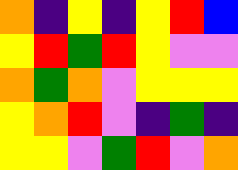[["orange", "indigo", "yellow", "indigo", "yellow", "red", "blue"], ["yellow", "red", "green", "red", "yellow", "violet", "violet"], ["orange", "green", "orange", "violet", "yellow", "yellow", "yellow"], ["yellow", "orange", "red", "violet", "indigo", "green", "indigo"], ["yellow", "yellow", "violet", "green", "red", "violet", "orange"]]